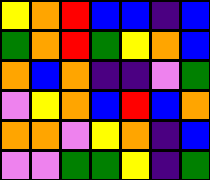[["yellow", "orange", "red", "blue", "blue", "indigo", "blue"], ["green", "orange", "red", "green", "yellow", "orange", "blue"], ["orange", "blue", "orange", "indigo", "indigo", "violet", "green"], ["violet", "yellow", "orange", "blue", "red", "blue", "orange"], ["orange", "orange", "violet", "yellow", "orange", "indigo", "blue"], ["violet", "violet", "green", "green", "yellow", "indigo", "green"]]